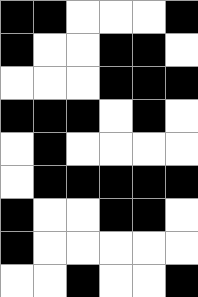[["black", "black", "white", "white", "white", "black"], ["black", "white", "white", "black", "black", "white"], ["white", "white", "white", "black", "black", "black"], ["black", "black", "black", "white", "black", "white"], ["white", "black", "white", "white", "white", "white"], ["white", "black", "black", "black", "black", "black"], ["black", "white", "white", "black", "black", "white"], ["black", "white", "white", "white", "white", "white"], ["white", "white", "black", "white", "white", "black"]]